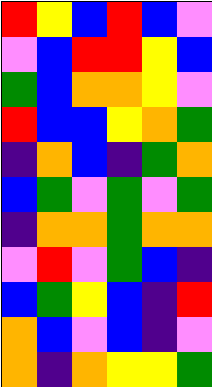[["red", "yellow", "blue", "red", "blue", "violet"], ["violet", "blue", "red", "red", "yellow", "blue"], ["green", "blue", "orange", "orange", "yellow", "violet"], ["red", "blue", "blue", "yellow", "orange", "green"], ["indigo", "orange", "blue", "indigo", "green", "orange"], ["blue", "green", "violet", "green", "violet", "green"], ["indigo", "orange", "orange", "green", "orange", "orange"], ["violet", "red", "violet", "green", "blue", "indigo"], ["blue", "green", "yellow", "blue", "indigo", "red"], ["orange", "blue", "violet", "blue", "indigo", "violet"], ["orange", "indigo", "orange", "yellow", "yellow", "green"]]